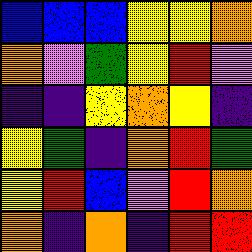[["blue", "blue", "blue", "yellow", "yellow", "orange"], ["orange", "violet", "green", "yellow", "red", "violet"], ["indigo", "indigo", "yellow", "orange", "yellow", "indigo"], ["yellow", "green", "indigo", "orange", "red", "green"], ["yellow", "red", "blue", "violet", "red", "orange"], ["orange", "indigo", "orange", "indigo", "red", "red"]]